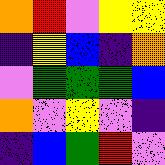[["orange", "red", "violet", "yellow", "yellow"], ["indigo", "yellow", "blue", "indigo", "orange"], ["violet", "green", "green", "green", "blue"], ["orange", "violet", "yellow", "violet", "indigo"], ["indigo", "blue", "green", "red", "violet"]]